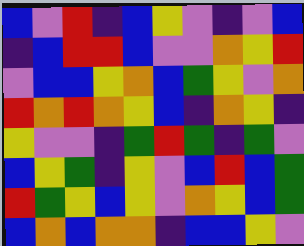[["blue", "violet", "red", "indigo", "blue", "yellow", "violet", "indigo", "violet", "blue"], ["indigo", "blue", "red", "red", "blue", "violet", "violet", "orange", "yellow", "red"], ["violet", "blue", "blue", "yellow", "orange", "blue", "green", "yellow", "violet", "orange"], ["red", "orange", "red", "orange", "yellow", "blue", "indigo", "orange", "yellow", "indigo"], ["yellow", "violet", "violet", "indigo", "green", "red", "green", "indigo", "green", "violet"], ["blue", "yellow", "green", "indigo", "yellow", "violet", "blue", "red", "blue", "green"], ["red", "green", "yellow", "blue", "yellow", "violet", "orange", "yellow", "blue", "green"], ["blue", "orange", "blue", "orange", "orange", "indigo", "blue", "blue", "yellow", "violet"]]